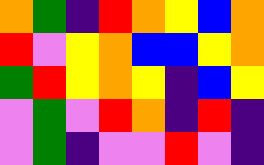[["orange", "green", "indigo", "red", "orange", "yellow", "blue", "orange"], ["red", "violet", "yellow", "orange", "blue", "blue", "yellow", "orange"], ["green", "red", "yellow", "orange", "yellow", "indigo", "blue", "yellow"], ["violet", "green", "violet", "red", "orange", "indigo", "red", "indigo"], ["violet", "green", "indigo", "violet", "violet", "red", "violet", "indigo"]]